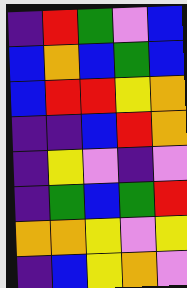[["indigo", "red", "green", "violet", "blue"], ["blue", "orange", "blue", "green", "blue"], ["blue", "red", "red", "yellow", "orange"], ["indigo", "indigo", "blue", "red", "orange"], ["indigo", "yellow", "violet", "indigo", "violet"], ["indigo", "green", "blue", "green", "red"], ["orange", "orange", "yellow", "violet", "yellow"], ["indigo", "blue", "yellow", "orange", "violet"]]